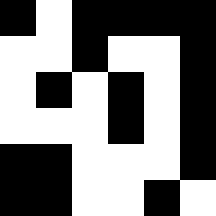[["black", "white", "black", "black", "black", "black"], ["white", "white", "black", "white", "white", "black"], ["white", "black", "white", "black", "white", "black"], ["white", "white", "white", "black", "white", "black"], ["black", "black", "white", "white", "white", "black"], ["black", "black", "white", "white", "black", "white"]]